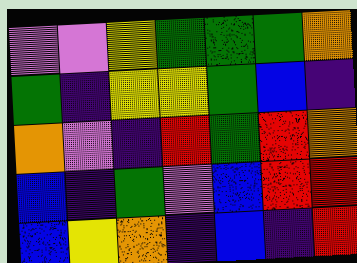[["violet", "violet", "yellow", "green", "green", "green", "orange"], ["green", "indigo", "yellow", "yellow", "green", "blue", "indigo"], ["orange", "violet", "indigo", "red", "green", "red", "orange"], ["blue", "indigo", "green", "violet", "blue", "red", "red"], ["blue", "yellow", "orange", "indigo", "blue", "indigo", "red"]]